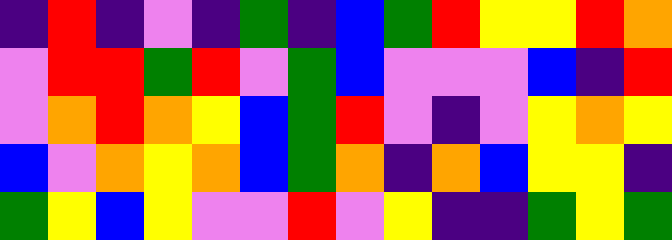[["indigo", "red", "indigo", "violet", "indigo", "green", "indigo", "blue", "green", "red", "yellow", "yellow", "red", "orange"], ["violet", "red", "red", "green", "red", "violet", "green", "blue", "violet", "violet", "violet", "blue", "indigo", "red"], ["violet", "orange", "red", "orange", "yellow", "blue", "green", "red", "violet", "indigo", "violet", "yellow", "orange", "yellow"], ["blue", "violet", "orange", "yellow", "orange", "blue", "green", "orange", "indigo", "orange", "blue", "yellow", "yellow", "indigo"], ["green", "yellow", "blue", "yellow", "violet", "violet", "red", "violet", "yellow", "indigo", "indigo", "green", "yellow", "green"]]